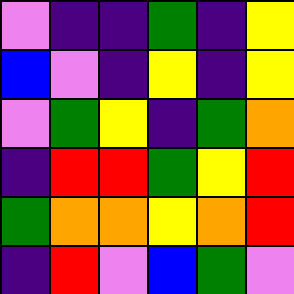[["violet", "indigo", "indigo", "green", "indigo", "yellow"], ["blue", "violet", "indigo", "yellow", "indigo", "yellow"], ["violet", "green", "yellow", "indigo", "green", "orange"], ["indigo", "red", "red", "green", "yellow", "red"], ["green", "orange", "orange", "yellow", "orange", "red"], ["indigo", "red", "violet", "blue", "green", "violet"]]